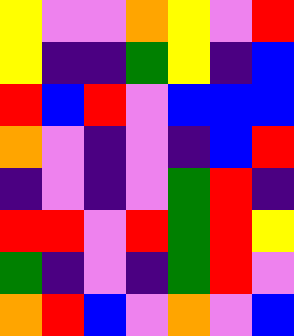[["yellow", "violet", "violet", "orange", "yellow", "violet", "red"], ["yellow", "indigo", "indigo", "green", "yellow", "indigo", "blue"], ["red", "blue", "red", "violet", "blue", "blue", "blue"], ["orange", "violet", "indigo", "violet", "indigo", "blue", "red"], ["indigo", "violet", "indigo", "violet", "green", "red", "indigo"], ["red", "red", "violet", "red", "green", "red", "yellow"], ["green", "indigo", "violet", "indigo", "green", "red", "violet"], ["orange", "red", "blue", "violet", "orange", "violet", "blue"]]